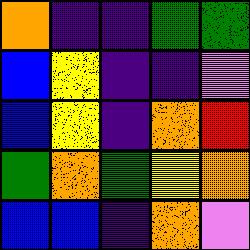[["orange", "indigo", "indigo", "green", "green"], ["blue", "yellow", "indigo", "indigo", "violet"], ["blue", "yellow", "indigo", "orange", "red"], ["green", "orange", "green", "yellow", "orange"], ["blue", "blue", "indigo", "orange", "violet"]]